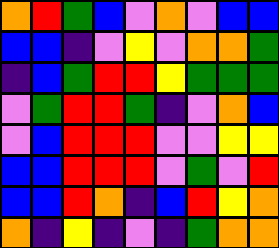[["orange", "red", "green", "blue", "violet", "orange", "violet", "blue", "blue"], ["blue", "blue", "indigo", "violet", "yellow", "violet", "orange", "orange", "green"], ["indigo", "blue", "green", "red", "red", "yellow", "green", "green", "green"], ["violet", "green", "red", "red", "green", "indigo", "violet", "orange", "blue"], ["violet", "blue", "red", "red", "red", "violet", "violet", "yellow", "yellow"], ["blue", "blue", "red", "red", "red", "violet", "green", "violet", "red"], ["blue", "blue", "red", "orange", "indigo", "blue", "red", "yellow", "orange"], ["orange", "indigo", "yellow", "indigo", "violet", "indigo", "green", "orange", "orange"]]